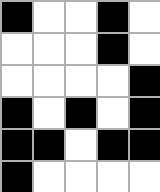[["black", "white", "white", "black", "white"], ["white", "white", "white", "black", "white"], ["white", "white", "white", "white", "black"], ["black", "white", "black", "white", "black"], ["black", "black", "white", "black", "black"], ["black", "white", "white", "white", "white"]]